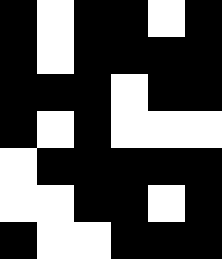[["black", "white", "black", "black", "white", "black"], ["black", "white", "black", "black", "black", "black"], ["black", "black", "black", "white", "black", "black"], ["black", "white", "black", "white", "white", "white"], ["white", "black", "black", "black", "black", "black"], ["white", "white", "black", "black", "white", "black"], ["black", "white", "white", "black", "black", "black"]]